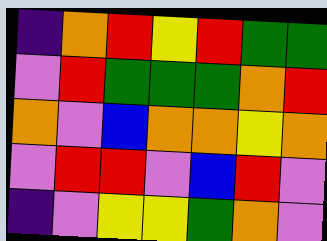[["indigo", "orange", "red", "yellow", "red", "green", "green"], ["violet", "red", "green", "green", "green", "orange", "red"], ["orange", "violet", "blue", "orange", "orange", "yellow", "orange"], ["violet", "red", "red", "violet", "blue", "red", "violet"], ["indigo", "violet", "yellow", "yellow", "green", "orange", "violet"]]